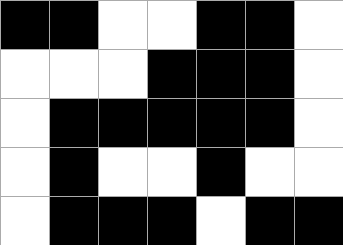[["black", "black", "white", "white", "black", "black", "white"], ["white", "white", "white", "black", "black", "black", "white"], ["white", "black", "black", "black", "black", "black", "white"], ["white", "black", "white", "white", "black", "white", "white"], ["white", "black", "black", "black", "white", "black", "black"]]